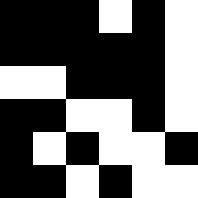[["black", "black", "black", "white", "black", "white"], ["black", "black", "black", "black", "black", "white"], ["white", "white", "black", "black", "black", "white"], ["black", "black", "white", "white", "black", "white"], ["black", "white", "black", "white", "white", "black"], ["black", "black", "white", "black", "white", "white"]]